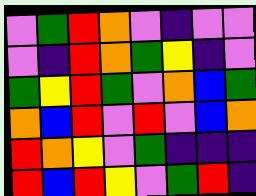[["violet", "green", "red", "orange", "violet", "indigo", "violet", "violet"], ["violet", "indigo", "red", "orange", "green", "yellow", "indigo", "violet"], ["green", "yellow", "red", "green", "violet", "orange", "blue", "green"], ["orange", "blue", "red", "violet", "red", "violet", "blue", "orange"], ["red", "orange", "yellow", "violet", "green", "indigo", "indigo", "indigo"], ["red", "blue", "red", "yellow", "violet", "green", "red", "indigo"]]